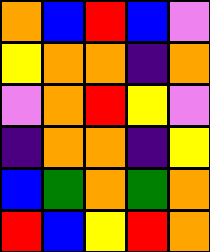[["orange", "blue", "red", "blue", "violet"], ["yellow", "orange", "orange", "indigo", "orange"], ["violet", "orange", "red", "yellow", "violet"], ["indigo", "orange", "orange", "indigo", "yellow"], ["blue", "green", "orange", "green", "orange"], ["red", "blue", "yellow", "red", "orange"]]